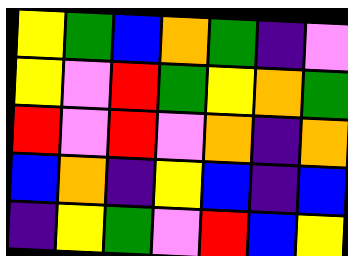[["yellow", "green", "blue", "orange", "green", "indigo", "violet"], ["yellow", "violet", "red", "green", "yellow", "orange", "green"], ["red", "violet", "red", "violet", "orange", "indigo", "orange"], ["blue", "orange", "indigo", "yellow", "blue", "indigo", "blue"], ["indigo", "yellow", "green", "violet", "red", "blue", "yellow"]]